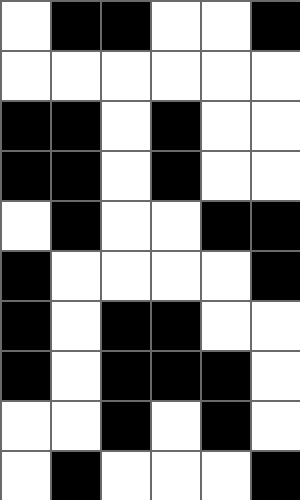[["white", "black", "black", "white", "white", "black"], ["white", "white", "white", "white", "white", "white"], ["black", "black", "white", "black", "white", "white"], ["black", "black", "white", "black", "white", "white"], ["white", "black", "white", "white", "black", "black"], ["black", "white", "white", "white", "white", "black"], ["black", "white", "black", "black", "white", "white"], ["black", "white", "black", "black", "black", "white"], ["white", "white", "black", "white", "black", "white"], ["white", "black", "white", "white", "white", "black"]]